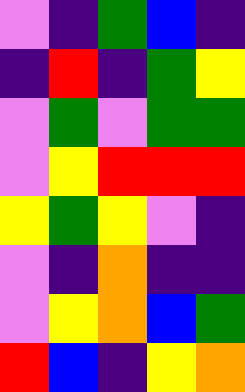[["violet", "indigo", "green", "blue", "indigo"], ["indigo", "red", "indigo", "green", "yellow"], ["violet", "green", "violet", "green", "green"], ["violet", "yellow", "red", "red", "red"], ["yellow", "green", "yellow", "violet", "indigo"], ["violet", "indigo", "orange", "indigo", "indigo"], ["violet", "yellow", "orange", "blue", "green"], ["red", "blue", "indigo", "yellow", "orange"]]